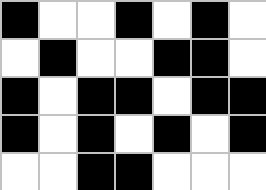[["black", "white", "white", "black", "white", "black", "white"], ["white", "black", "white", "white", "black", "black", "white"], ["black", "white", "black", "black", "white", "black", "black"], ["black", "white", "black", "white", "black", "white", "black"], ["white", "white", "black", "black", "white", "white", "white"]]